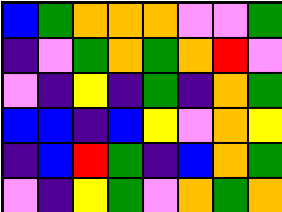[["blue", "green", "orange", "orange", "orange", "violet", "violet", "green"], ["indigo", "violet", "green", "orange", "green", "orange", "red", "violet"], ["violet", "indigo", "yellow", "indigo", "green", "indigo", "orange", "green"], ["blue", "blue", "indigo", "blue", "yellow", "violet", "orange", "yellow"], ["indigo", "blue", "red", "green", "indigo", "blue", "orange", "green"], ["violet", "indigo", "yellow", "green", "violet", "orange", "green", "orange"]]